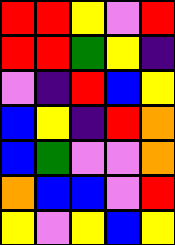[["red", "red", "yellow", "violet", "red"], ["red", "red", "green", "yellow", "indigo"], ["violet", "indigo", "red", "blue", "yellow"], ["blue", "yellow", "indigo", "red", "orange"], ["blue", "green", "violet", "violet", "orange"], ["orange", "blue", "blue", "violet", "red"], ["yellow", "violet", "yellow", "blue", "yellow"]]